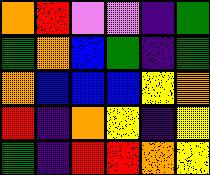[["orange", "red", "violet", "violet", "indigo", "green"], ["green", "orange", "blue", "green", "indigo", "green"], ["orange", "blue", "blue", "blue", "yellow", "orange"], ["red", "indigo", "orange", "yellow", "indigo", "yellow"], ["green", "indigo", "red", "red", "orange", "yellow"]]